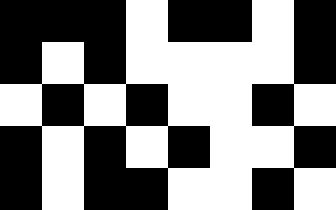[["black", "black", "black", "white", "black", "black", "white", "black"], ["black", "white", "black", "white", "white", "white", "white", "black"], ["white", "black", "white", "black", "white", "white", "black", "white"], ["black", "white", "black", "white", "black", "white", "white", "black"], ["black", "white", "black", "black", "white", "white", "black", "white"]]